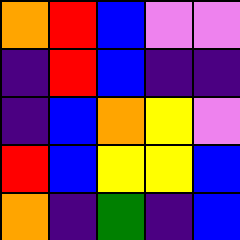[["orange", "red", "blue", "violet", "violet"], ["indigo", "red", "blue", "indigo", "indigo"], ["indigo", "blue", "orange", "yellow", "violet"], ["red", "blue", "yellow", "yellow", "blue"], ["orange", "indigo", "green", "indigo", "blue"]]